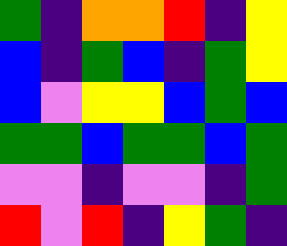[["green", "indigo", "orange", "orange", "red", "indigo", "yellow"], ["blue", "indigo", "green", "blue", "indigo", "green", "yellow"], ["blue", "violet", "yellow", "yellow", "blue", "green", "blue"], ["green", "green", "blue", "green", "green", "blue", "green"], ["violet", "violet", "indigo", "violet", "violet", "indigo", "green"], ["red", "violet", "red", "indigo", "yellow", "green", "indigo"]]